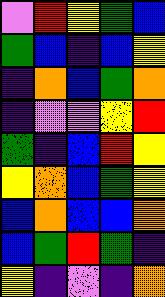[["violet", "red", "yellow", "green", "blue"], ["green", "blue", "indigo", "blue", "yellow"], ["indigo", "orange", "blue", "green", "orange"], ["indigo", "violet", "violet", "yellow", "red"], ["green", "indigo", "blue", "red", "yellow"], ["yellow", "orange", "blue", "green", "yellow"], ["blue", "orange", "blue", "blue", "orange"], ["blue", "green", "red", "green", "indigo"], ["yellow", "indigo", "violet", "indigo", "orange"]]